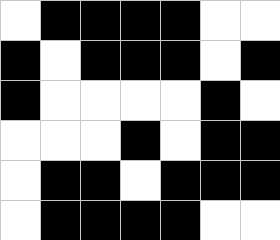[["white", "black", "black", "black", "black", "white", "white"], ["black", "white", "black", "black", "black", "white", "black"], ["black", "white", "white", "white", "white", "black", "white"], ["white", "white", "white", "black", "white", "black", "black"], ["white", "black", "black", "white", "black", "black", "black"], ["white", "black", "black", "black", "black", "white", "white"]]